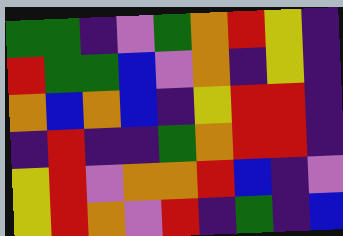[["green", "green", "indigo", "violet", "green", "orange", "red", "yellow", "indigo"], ["red", "green", "green", "blue", "violet", "orange", "indigo", "yellow", "indigo"], ["orange", "blue", "orange", "blue", "indigo", "yellow", "red", "red", "indigo"], ["indigo", "red", "indigo", "indigo", "green", "orange", "red", "red", "indigo"], ["yellow", "red", "violet", "orange", "orange", "red", "blue", "indigo", "violet"], ["yellow", "red", "orange", "violet", "red", "indigo", "green", "indigo", "blue"]]